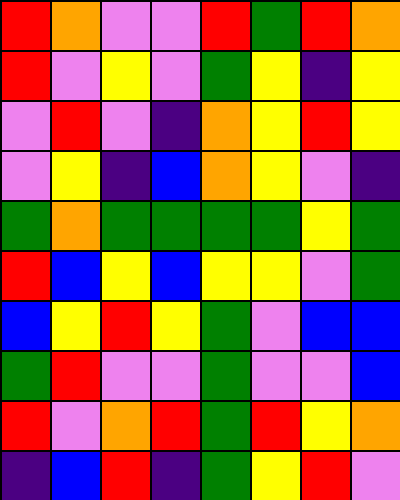[["red", "orange", "violet", "violet", "red", "green", "red", "orange"], ["red", "violet", "yellow", "violet", "green", "yellow", "indigo", "yellow"], ["violet", "red", "violet", "indigo", "orange", "yellow", "red", "yellow"], ["violet", "yellow", "indigo", "blue", "orange", "yellow", "violet", "indigo"], ["green", "orange", "green", "green", "green", "green", "yellow", "green"], ["red", "blue", "yellow", "blue", "yellow", "yellow", "violet", "green"], ["blue", "yellow", "red", "yellow", "green", "violet", "blue", "blue"], ["green", "red", "violet", "violet", "green", "violet", "violet", "blue"], ["red", "violet", "orange", "red", "green", "red", "yellow", "orange"], ["indigo", "blue", "red", "indigo", "green", "yellow", "red", "violet"]]